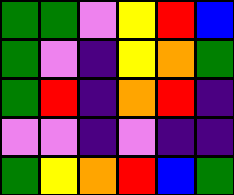[["green", "green", "violet", "yellow", "red", "blue"], ["green", "violet", "indigo", "yellow", "orange", "green"], ["green", "red", "indigo", "orange", "red", "indigo"], ["violet", "violet", "indigo", "violet", "indigo", "indigo"], ["green", "yellow", "orange", "red", "blue", "green"]]